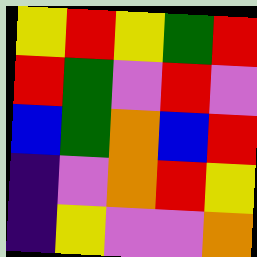[["yellow", "red", "yellow", "green", "red"], ["red", "green", "violet", "red", "violet"], ["blue", "green", "orange", "blue", "red"], ["indigo", "violet", "orange", "red", "yellow"], ["indigo", "yellow", "violet", "violet", "orange"]]